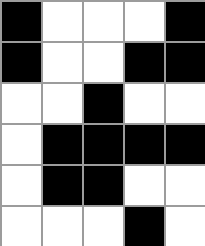[["black", "white", "white", "white", "black"], ["black", "white", "white", "black", "black"], ["white", "white", "black", "white", "white"], ["white", "black", "black", "black", "black"], ["white", "black", "black", "white", "white"], ["white", "white", "white", "black", "white"]]